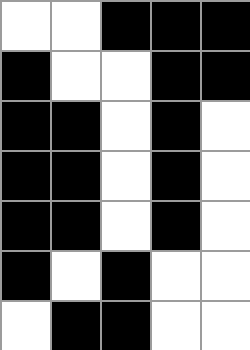[["white", "white", "black", "black", "black"], ["black", "white", "white", "black", "black"], ["black", "black", "white", "black", "white"], ["black", "black", "white", "black", "white"], ["black", "black", "white", "black", "white"], ["black", "white", "black", "white", "white"], ["white", "black", "black", "white", "white"]]